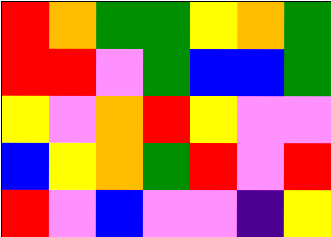[["red", "orange", "green", "green", "yellow", "orange", "green"], ["red", "red", "violet", "green", "blue", "blue", "green"], ["yellow", "violet", "orange", "red", "yellow", "violet", "violet"], ["blue", "yellow", "orange", "green", "red", "violet", "red"], ["red", "violet", "blue", "violet", "violet", "indigo", "yellow"]]